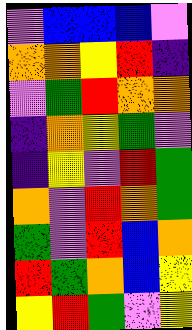[["violet", "blue", "blue", "blue", "violet"], ["orange", "orange", "yellow", "red", "indigo"], ["violet", "green", "red", "orange", "orange"], ["indigo", "orange", "yellow", "green", "violet"], ["indigo", "yellow", "violet", "red", "green"], ["orange", "violet", "red", "orange", "green"], ["green", "violet", "red", "blue", "orange"], ["red", "green", "orange", "blue", "yellow"], ["yellow", "red", "green", "violet", "yellow"]]